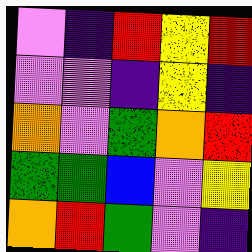[["violet", "indigo", "red", "yellow", "red"], ["violet", "violet", "indigo", "yellow", "indigo"], ["orange", "violet", "green", "orange", "red"], ["green", "green", "blue", "violet", "yellow"], ["orange", "red", "green", "violet", "indigo"]]